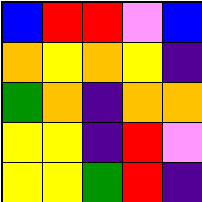[["blue", "red", "red", "violet", "blue"], ["orange", "yellow", "orange", "yellow", "indigo"], ["green", "orange", "indigo", "orange", "orange"], ["yellow", "yellow", "indigo", "red", "violet"], ["yellow", "yellow", "green", "red", "indigo"]]